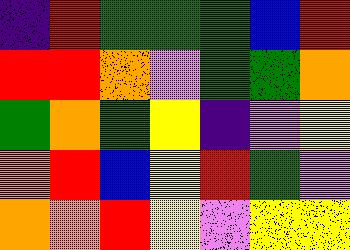[["indigo", "red", "green", "green", "green", "blue", "red"], ["red", "red", "orange", "violet", "green", "green", "orange"], ["green", "orange", "green", "yellow", "indigo", "violet", "yellow"], ["orange", "red", "blue", "yellow", "red", "green", "violet"], ["orange", "orange", "red", "yellow", "violet", "yellow", "yellow"]]